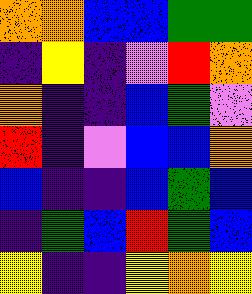[["orange", "orange", "blue", "blue", "green", "green"], ["indigo", "yellow", "indigo", "violet", "red", "orange"], ["orange", "indigo", "indigo", "blue", "green", "violet"], ["red", "indigo", "violet", "blue", "blue", "orange"], ["blue", "indigo", "indigo", "blue", "green", "blue"], ["indigo", "green", "blue", "red", "green", "blue"], ["yellow", "indigo", "indigo", "yellow", "orange", "yellow"]]